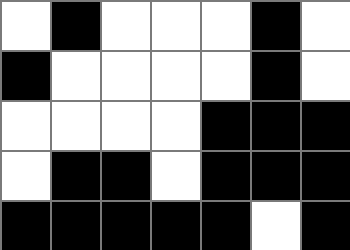[["white", "black", "white", "white", "white", "black", "white"], ["black", "white", "white", "white", "white", "black", "white"], ["white", "white", "white", "white", "black", "black", "black"], ["white", "black", "black", "white", "black", "black", "black"], ["black", "black", "black", "black", "black", "white", "black"]]